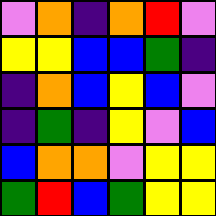[["violet", "orange", "indigo", "orange", "red", "violet"], ["yellow", "yellow", "blue", "blue", "green", "indigo"], ["indigo", "orange", "blue", "yellow", "blue", "violet"], ["indigo", "green", "indigo", "yellow", "violet", "blue"], ["blue", "orange", "orange", "violet", "yellow", "yellow"], ["green", "red", "blue", "green", "yellow", "yellow"]]